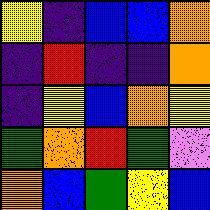[["yellow", "indigo", "blue", "blue", "orange"], ["indigo", "red", "indigo", "indigo", "orange"], ["indigo", "yellow", "blue", "orange", "yellow"], ["green", "orange", "red", "green", "violet"], ["orange", "blue", "green", "yellow", "blue"]]